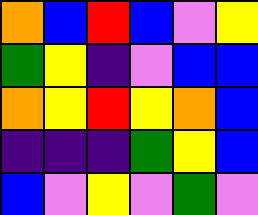[["orange", "blue", "red", "blue", "violet", "yellow"], ["green", "yellow", "indigo", "violet", "blue", "blue"], ["orange", "yellow", "red", "yellow", "orange", "blue"], ["indigo", "indigo", "indigo", "green", "yellow", "blue"], ["blue", "violet", "yellow", "violet", "green", "violet"]]